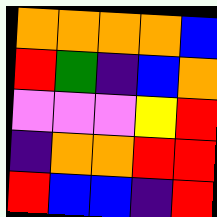[["orange", "orange", "orange", "orange", "blue"], ["red", "green", "indigo", "blue", "orange"], ["violet", "violet", "violet", "yellow", "red"], ["indigo", "orange", "orange", "red", "red"], ["red", "blue", "blue", "indigo", "red"]]